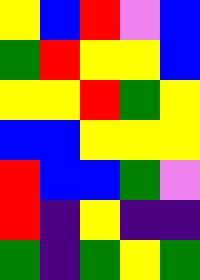[["yellow", "blue", "red", "violet", "blue"], ["green", "red", "yellow", "yellow", "blue"], ["yellow", "yellow", "red", "green", "yellow"], ["blue", "blue", "yellow", "yellow", "yellow"], ["red", "blue", "blue", "green", "violet"], ["red", "indigo", "yellow", "indigo", "indigo"], ["green", "indigo", "green", "yellow", "green"]]